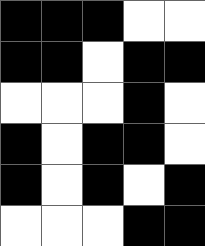[["black", "black", "black", "white", "white"], ["black", "black", "white", "black", "black"], ["white", "white", "white", "black", "white"], ["black", "white", "black", "black", "white"], ["black", "white", "black", "white", "black"], ["white", "white", "white", "black", "black"]]